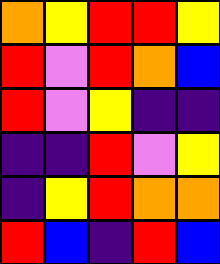[["orange", "yellow", "red", "red", "yellow"], ["red", "violet", "red", "orange", "blue"], ["red", "violet", "yellow", "indigo", "indigo"], ["indigo", "indigo", "red", "violet", "yellow"], ["indigo", "yellow", "red", "orange", "orange"], ["red", "blue", "indigo", "red", "blue"]]